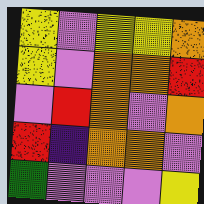[["yellow", "violet", "yellow", "yellow", "orange"], ["yellow", "violet", "orange", "orange", "red"], ["violet", "red", "orange", "violet", "orange"], ["red", "indigo", "orange", "orange", "violet"], ["green", "violet", "violet", "violet", "yellow"]]